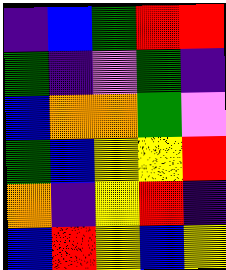[["indigo", "blue", "green", "red", "red"], ["green", "indigo", "violet", "green", "indigo"], ["blue", "orange", "orange", "green", "violet"], ["green", "blue", "yellow", "yellow", "red"], ["orange", "indigo", "yellow", "red", "indigo"], ["blue", "red", "yellow", "blue", "yellow"]]